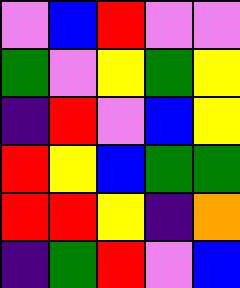[["violet", "blue", "red", "violet", "violet"], ["green", "violet", "yellow", "green", "yellow"], ["indigo", "red", "violet", "blue", "yellow"], ["red", "yellow", "blue", "green", "green"], ["red", "red", "yellow", "indigo", "orange"], ["indigo", "green", "red", "violet", "blue"]]